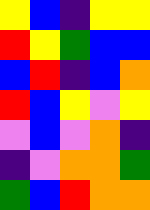[["yellow", "blue", "indigo", "yellow", "yellow"], ["red", "yellow", "green", "blue", "blue"], ["blue", "red", "indigo", "blue", "orange"], ["red", "blue", "yellow", "violet", "yellow"], ["violet", "blue", "violet", "orange", "indigo"], ["indigo", "violet", "orange", "orange", "green"], ["green", "blue", "red", "orange", "orange"]]